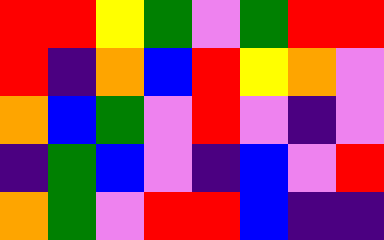[["red", "red", "yellow", "green", "violet", "green", "red", "red"], ["red", "indigo", "orange", "blue", "red", "yellow", "orange", "violet"], ["orange", "blue", "green", "violet", "red", "violet", "indigo", "violet"], ["indigo", "green", "blue", "violet", "indigo", "blue", "violet", "red"], ["orange", "green", "violet", "red", "red", "blue", "indigo", "indigo"]]